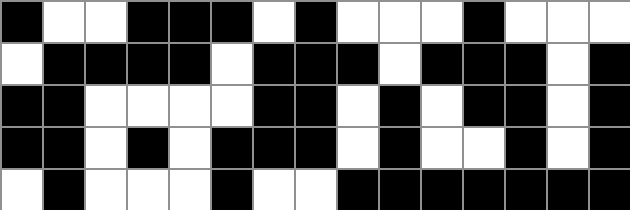[["black", "white", "white", "black", "black", "black", "white", "black", "white", "white", "white", "black", "white", "white", "white"], ["white", "black", "black", "black", "black", "white", "black", "black", "black", "white", "black", "black", "black", "white", "black"], ["black", "black", "white", "white", "white", "white", "black", "black", "white", "black", "white", "black", "black", "white", "black"], ["black", "black", "white", "black", "white", "black", "black", "black", "white", "black", "white", "white", "black", "white", "black"], ["white", "black", "white", "white", "white", "black", "white", "white", "black", "black", "black", "black", "black", "black", "black"]]